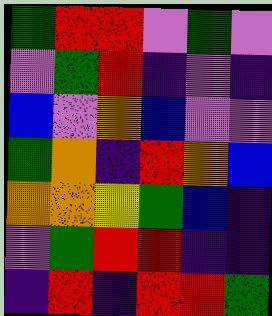[["green", "red", "red", "violet", "green", "violet"], ["violet", "green", "red", "indigo", "violet", "indigo"], ["blue", "violet", "orange", "blue", "violet", "violet"], ["green", "orange", "indigo", "red", "orange", "blue"], ["orange", "orange", "yellow", "green", "blue", "indigo"], ["violet", "green", "red", "red", "indigo", "indigo"], ["indigo", "red", "indigo", "red", "red", "green"]]